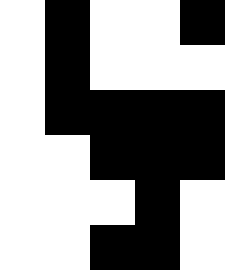[["white", "black", "white", "white", "black"], ["white", "black", "white", "white", "white"], ["white", "black", "black", "black", "black"], ["white", "white", "black", "black", "black"], ["white", "white", "white", "black", "white"], ["white", "white", "black", "black", "white"]]